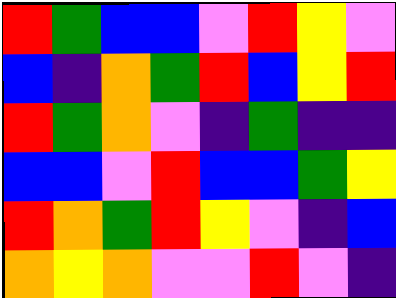[["red", "green", "blue", "blue", "violet", "red", "yellow", "violet"], ["blue", "indigo", "orange", "green", "red", "blue", "yellow", "red"], ["red", "green", "orange", "violet", "indigo", "green", "indigo", "indigo"], ["blue", "blue", "violet", "red", "blue", "blue", "green", "yellow"], ["red", "orange", "green", "red", "yellow", "violet", "indigo", "blue"], ["orange", "yellow", "orange", "violet", "violet", "red", "violet", "indigo"]]